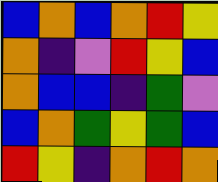[["blue", "orange", "blue", "orange", "red", "yellow"], ["orange", "indigo", "violet", "red", "yellow", "blue"], ["orange", "blue", "blue", "indigo", "green", "violet"], ["blue", "orange", "green", "yellow", "green", "blue"], ["red", "yellow", "indigo", "orange", "red", "orange"]]